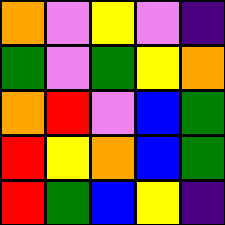[["orange", "violet", "yellow", "violet", "indigo"], ["green", "violet", "green", "yellow", "orange"], ["orange", "red", "violet", "blue", "green"], ["red", "yellow", "orange", "blue", "green"], ["red", "green", "blue", "yellow", "indigo"]]